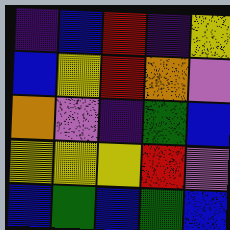[["indigo", "blue", "red", "indigo", "yellow"], ["blue", "yellow", "red", "orange", "violet"], ["orange", "violet", "indigo", "green", "blue"], ["yellow", "yellow", "yellow", "red", "violet"], ["blue", "green", "blue", "green", "blue"]]